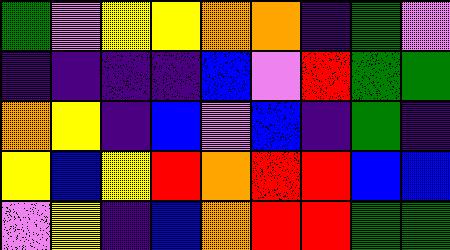[["green", "violet", "yellow", "yellow", "orange", "orange", "indigo", "green", "violet"], ["indigo", "indigo", "indigo", "indigo", "blue", "violet", "red", "green", "green"], ["orange", "yellow", "indigo", "blue", "violet", "blue", "indigo", "green", "indigo"], ["yellow", "blue", "yellow", "red", "orange", "red", "red", "blue", "blue"], ["violet", "yellow", "indigo", "blue", "orange", "red", "red", "green", "green"]]